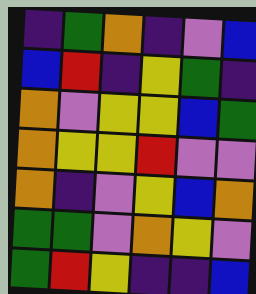[["indigo", "green", "orange", "indigo", "violet", "blue"], ["blue", "red", "indigo", "yellow", "green", "indigo"], ["orange", "violet", "yellow", "yellow", "blue", "green"], ["orange", "yellow", "yellow", "red", "violet", "violet"], ["orange", "indigo", "violet", "yellow", "blue", "orange"], ["green", "green", "violet", "orange", "yellow", "violet"], ["green", "red", "yellow", "indigo", "indigo", "blue"]]